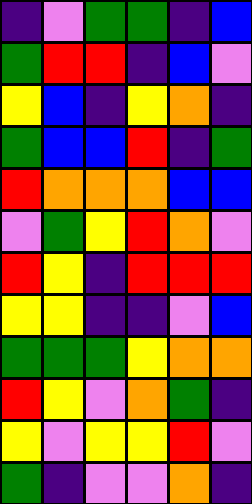[["indigo", "violet", "green", "green", "indigo", "blue"], ["green", "red", "red", "indigo", "blue", "violet"], ["yellow", "blue", "indigo", "yellow", "orange", "indigo"], ["green", "blue", "blue", "red", "indigo", "green"], ["red", "orange", "orange", "orange", "blue", "blue"], ["violet", "green", "yellow", "red", "orange", "violet"], ["red", "yellow", "indigo", "red", "red", "red"], ["yellow", "yellow", "indigo", "indigo", "violet", "blue"], ["green", "green", "green", "yellow", "orange", "orange"], ["red", "yellow", "violet", "orange", "green", "indigo"], ["yellow", "violet", "yellow", "yellow", "red", "violet"], ["green", "indigo", "violet", "violet", "orange", "indigo"]]